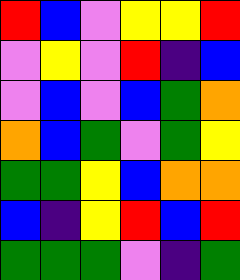[["red", "blue", "violet", "yellow", "yellow", "red"], ["violet", "yellow", "violet", "red", "indigo", "blue"], ["violet", "blue", "violet", "blue", "green", "orange"], ["orange", "blue", "green", "violet", "green", "yellow"], ["green", "green", "yellow", "blue", "orange", "orange"], ["blue", "indigo", "yellow", "red", "blue", "red"], ["green", "green", "green", "violet", "indigo", "green"]]